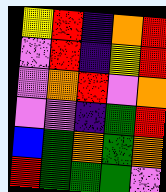[["yellow", "red", "indigo", "orange", "red"], ["violet", "red", "indigo", "yellow", "red"], ["violet", "orange", "red", "violet", "orange"], ["violet", "violet", "indigo", "green", "red"], ["blue", "green", "orange", "green", "orange"], ["red", "green", "green", "green", "violet"]]